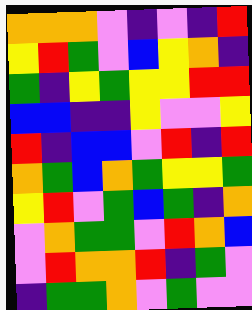[["orange", "orange", "orange", "violet", "indigo", "violet", "indigo", "red"], ["yellow", "red", "green", "violet", "blue", "yellow", "orange", "indigo"], ["green", "indigo", "yellow", "green", "yellow", "yellow", "red", "red"], ["blue", "blue", "indigo", "indigo", "yellow", "violet", "violet", "yellow"], ["red", "indigo", "blue", "blue", "violet", "red", "indigo", "red"], ["orange", "green", "blue", "orange", "green", "yellow", "yellow", "green"], ["yellow", "red", "violet", "green", "blue", "green", "indigo", "orange"], ["violet", "orange", "green", "green", "violet", "red", "orange", "blue"], ["violet", "red", "orange", "orange", "red", "indigo", "green", "violet"], ["indigo", "green", "green", "orange", "violet", "green", "violet", "violet"]]